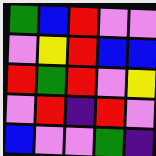[["green", "blue", "red", "violet", "violet"], ["violet", "yellow", "red", "blue", "blue"], ["red", "green", "red", "violet", "yellow"], ["violet", "red", "indigo", "red", "violet"], ["blue", "violet", "violet", "green", "indigo"]]